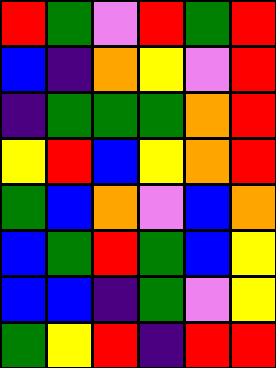[["red", "green", "violet", "red", "green", "red"], ["blue", "indigo", "orange", "yellow", "violet", "red"], ["indigo", "green", "green", "green", "orange", "red"], ["yellow", "red", "blue", "yellow", "orange", "red"], ["green", "blue", "orange", "violet", "blue", "orange"], ["blue", "green", "red", "green", "blue", "yellow"], ["blue", "blue", "indigo", "green", "violet", "yellow"], ["green", "yellow", "red", "indigo", "red", "red"]]